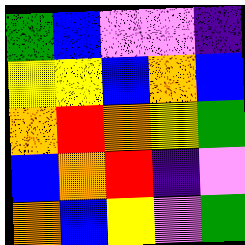[["green", "blue", "violet", "violet", "indigo"], ["yellow", "yellow", "blue", "orange", "blue"], ["orange", "red", "orange", "yellow", "green"], ["blue", "orange", "red", "indigo", "violet"], ["orange", "blue", "yellow", "violet", "green"]]